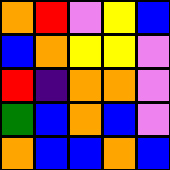[["orange", "red", "violet", "yellow", "blue"], ["blue", "orange", "yellow", "yellow", "violet"], ["red", "indigo", "orange", "orange", "violet"], ["green", "blue", "orange", "blue", "violet"], ["orange", "blue", "blue", "orange", "blue"]]